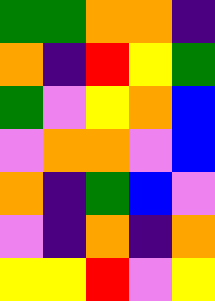[["green", "green", "orange", "orange", "indigo"], ["orange", "indigo", "red", "yellow", "green"], ["green", "violet", "yellow", "orange", "blue"], ["violet", "orange", "orange", "violet", "blue"], ["orange", "indigo", "green", "blue", "violet"], ["violet", "indigo", "orange", "indigo", "orange"], ["yellow", "yellow", "red", "violet", "yellow"]]